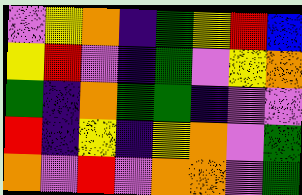[["violet", "yellow", "orange", "indigo", "green", "yellow", "red", "blue"], ["yellow", "red", "violet", "indigo", "green", "violet", "yellow", "orange"], ["green", "indigo", "orange", "green", "green", "indigo", "violet", "violet"], ["red", "indigo", "yellow", "indigo", "yellow", "orange", "violet", "green"], ["orange", "violet", "red", "violet", "orange", "orange", "violet", "green"]]